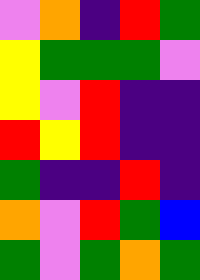[["violet", "orange", "indigo", "red", "green"], ["yellow", "green", "green", "green", "violet"], ["yellow", "violet", "red", "indigo", "indigo"], ["red", "yellow", "red", "indigo", "indigo"], ["green", "indigo", "indigo", "red", "indigo"], ["orange", "violet", "red", "green", "blue"], ["green", "violet", "green", "orange", "green"]]